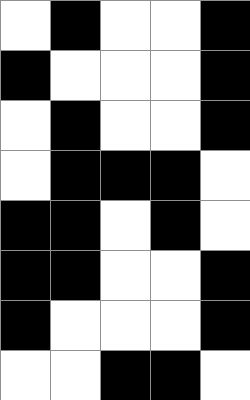[["white", "black", "white", "white", "black"], ["black", "white", "white", "white", "black"], ["white", "black", "white", "white", "black"], ["white", "black", "black", "black", "white"], ["black", "black", "white", "black", "white"], ["black", "black", "white", "white", "black"], ["black", "white", "white", "white", "black"], ["white", "white", "black", "black", "white"]]